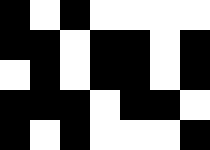[["black", "white", "black", "white", "white", "white", "white"], ["black", "black", "white", "black", "black", "white", "black"], ["white", "black", "white", "black", "black", "white", "black"], ["black", "black", "black", "white", "black", "black", "white"], ["black", "white", "black", "white", "white", "white", "black"]]